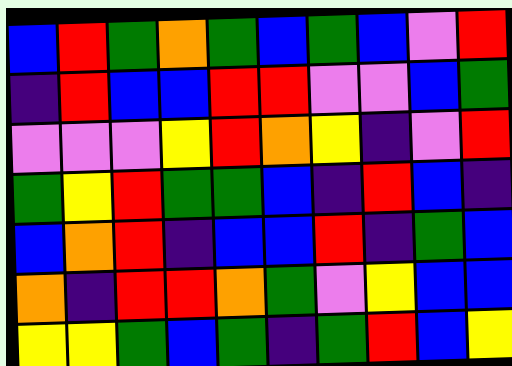[["blue", "red", "green", "orange", "green", "blue", "green", "blue", "violet", "red"], ["indigo", "red", "blue", "blue", "red", "red", "violet", "violet", "blue", "green"], ["violet", "violet", "violet", "yellow", "red", "orange", "yellow", "indigo", "violet", "red"], ["green", "yellow", "red", "green", "green", "blue", "indigo", "red", "blue", "indigo"], ["blue", "orange", "red", "indigo", "blue", "blue", "red", "indigo", "green", "blue"], ["orange", "indigo", "red", "red", "orange", "green", "violet", "yellow", "blue", "blue"], ["yellow", "yellow", "green", "blue", "green", "indigo", "green", "red", "blue", "yellow"]]